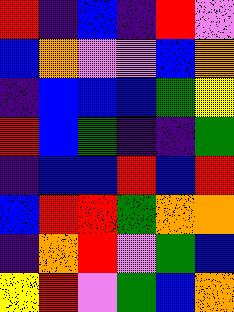[["red", "indigo", "blue", "indigo", "red", "violet"], ["blue", "orange", "violet", "violet", "blue", "orange"], ["indigo", "blue", "blue", "blue", "green", "yellow"], ["red", "blue", "green", "indigo", "indigo", "green"], ["indigo", "blue", "blue", "red", "blue", "red"], ["blue", "red", "red", "green", "orange", "orange"], ["indigo", "orange", "red", "violet", "green", "blue"], ["yellow", "red", "violet", "green", "blue", "orange"]]